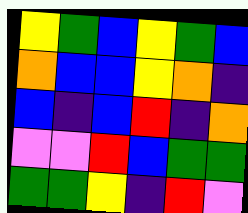[["yellow", "green", "blue", "yellow", "green", "blue"], ["orange", "blue", "blue", "yellow", "orange", "indigo"], ["blue", "indigo", "blue", "red", "indigo", "orange"], ["violet", "violet", "red", "blue", "green", "green"], ["green", "green", "yellow", "indigo", "red", "violet"]]